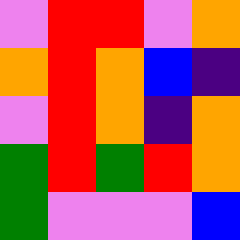[["violet", "red", "red", "violet", "orange"], ["orange", "red", "orange", "blue", "indigo"], ["violet", "red", "orange", "indigo", "orange"], ["green", "red", "green", "red", "orange"], ["green", "violet", "violet", "violet", "blue"]]